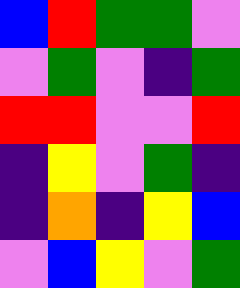[["blue", "red", "green", "green", "violet"], ["violet", "green", "violet", "indigo", "green"], ["red", "red", "violet", "violet", "red"], ["indigo", "yellow", "violet", "green", "indigo"], ["indigo", "orange", "indigo", "yellow", "blue"], ["violet", "blue", "yellow", "violet", "green"]]